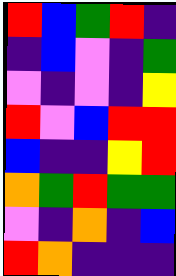[["red", "blue", "green", "red", "indigo"], ["indigo", "blue", "violet", "indigo", "green"], ["violet", "indigo", "violet", "indigo", "yellow"], ["red", "violet", "blue", "red", "red"], ["blue", "indigo", "indigo", "yellow", "red"], ["orange", "green", "red", "green", "green"], ["violet", "indigo", "orange", "indigo", "blue"], ["red", "orange", "indigo", "indigo", "indigo"]]